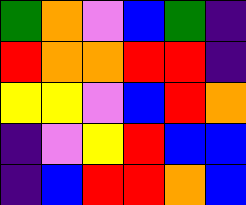[["green", "orange", "violet", "blue", "green", "indigo"], ["red", "orange", "orange", "red", "red", "indigo"], ["yellow", "yellow", "violet", "blue", "red", "orange"], ["indigo", "violet", "yellow", "red", "blue", "blue"], ["indigo", "blue", "red", "red", "orange", "blue"]]